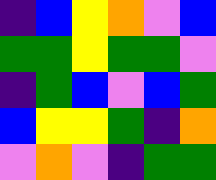[["indigo", "blue", "yellow", "orange", "violet", "blue"], ["green", "green", "yellow", "green", "green", "violet"], ["indigo", "green", "blue", "violet", "blue", "green"], ["blue", "yellow", "yellow", "green", "indigo", "orange"], ["violet", "orange", "violet", "indigo", "green", "green"]]